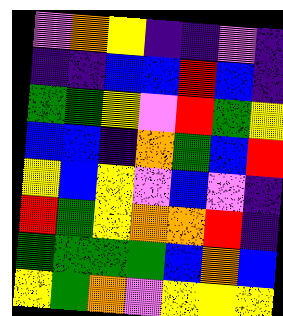[["violet", "orange", "yellow", "indigo", "indigo", "violet", "indigo"], ["indigo", "indigo", "blue", "blue", "red", "blue", "indigo"], ["green", "green", "yellow", "violet", "red", "green", "yellow"], ["blue", "blue", "indigo", "orange", "green", "blue", "red"], ["yellow", "blue", "yellow", "violet", "blue", "violet", "indigo"], ["red", "green", "yellow", "orange", "orange", "red", "indigo"], ["green", "green", "green", "green", "blue", "orange", "blue"], ["yellow", "green", "orange", "violet", "yellow", "yellow", "yellow"]]